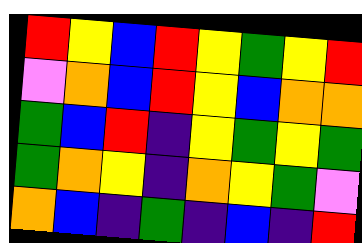[["red", "yellow", "blue", "red", "yellow", "green", "yellow", "red"], ["violet", "orange", "blue", "red", "yellow", "blue", "orange", "orange"], ["green", "blue", "red", "indigo", "yellow", "green", "yellow", "green"], ["green", "orange", "yellow", "indigo", "orange", "yellow", "green", "violet"], ["orange", "blue", "indigo", "green", "indigo", "blue", "indigo", "red"]]